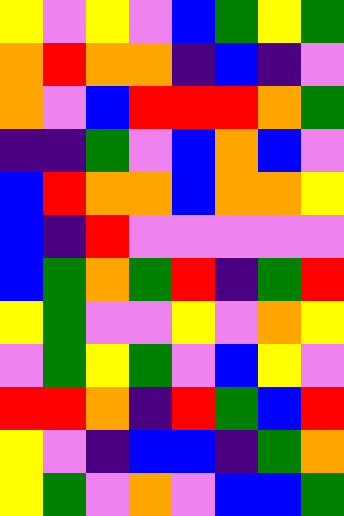[["yellow", "violet", "yellow", "violet", "blue", "green", "yellow", "green"], ["orange", "red", "orange", "orange", "indigo", "blue", "indigo", "violet"], ["orange", "violet", "blue", "red", "red", "red", "orange", "green"], ["indigo", "indigo", "green", "violet", "blue", "orange", "blue", "violet"], ["blue", "red", "orange", "orange", "blue", "orange", "orange", "yellow"], ["blue", "indigo", "red", "violet", "violet", "violet", "violet", "violet"], ["blue", "green", "orange", "green", "red", "indigo", "green", "red"], ["yellow", "green", "violet", "violet", "yellow", "violet", "orange", "yellow"], ["violet", "green", "yellow", "green", "violet", "blue", "yellow", "violet"], ["red", "red", "orange", "indigo", "red", "green", "blue", "red"], ["yellow", "violet", "indigo", "blue", "blue", "indigo", "green", "orange"], ["yellow", "green", "violet", "orange", "violet", "blue", "blue", "green"]]